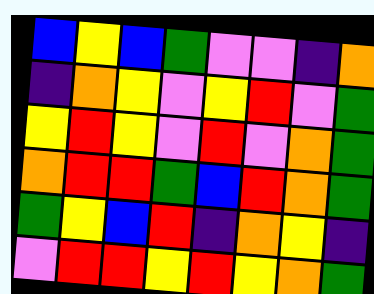[["blue", "yellow", "blue", "green", "violet", "violet", "indigo", "orange"], ["indigo", "orange", "yellow", "violet", "yellow", "red", "violet", "green"], ["yellow", "red", "yellow", "violet", "red", "violet", "orange", "green"], ["orange", "red", "red", "green", "blue", "red", "orange", "green"], ["green", "yellow", "blue", "red", "indigo", "orange", "yellow", "indigo"], ["violet", "red", "red", "yellow", "red", "yellow", "orange", "green"]]